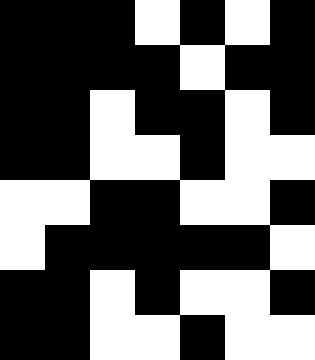[["black", "black", "black", "white", "black", "white", "black"], ["black", "black", "black", "black", "white", "black", "black"], ["black", "black", "white", "black", "black", "white", "black"], ["black", "black", "white", "white", "black", "white", "white"], ["white", "white", "black", "black", "white", "white", "black"], ["white", "black", "black", "black", "black", "black", "white"], ["black", "black", "white", "black", "white", "white", "black"], ["black", "black", "white", "white", "black", "white", "white"]]